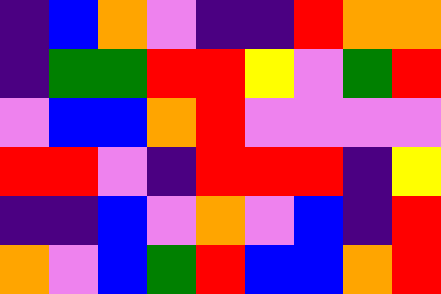[["indigo", "blue", "orange", "violet", "indigo", "indigo", "red", "orange", "orange"], ["indigo", "green", "green", "red", "red", "yellow", "violet", "green", "red"], ["violet", "blue", "blue", "orange", "red", "violet", "violet", "violet", "violet"], ["red", "red", "violet", "indigo", "red", "red", "red", "indigo", "yellow"], ["indigo", "indigo", "blue", "violet", "orange", "violet", "blue", "indigo", "red"], ["orange", "violet", "blue", "green", "red", "blue", "blue", "orange", "red"]]